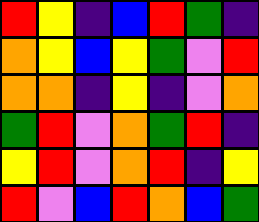[["red", "yellow", "indigo", "blue", "red", "green", "indigo"], ["orange", "yellow", "blue", "yellow", "green", "violet", "red"], ["orange", "orange", "indigo", "yellow", "indigo", "violet", "orange"], ["green", "red", "violet", "orange", "green", "red", "indigo"], ["yellow", "red", "violet", "orange", "red", "indigo", "yellow"], ["red", "violet", "blue", "red", "orange", "blue", "green"]]